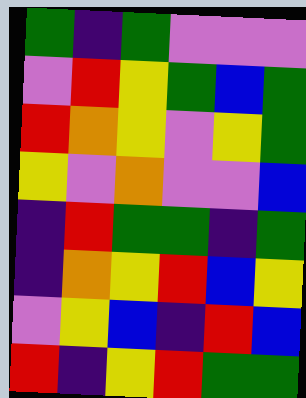[["green", "indigo", "green", "violet", "violet", "violet"], ["violet", "red", "yellow", "green", "blue", "green"], ["red", "orange", "yellow", "violet", "yellow", "green"], ["yellow", "violet", "orange", "violet", "violet", "blue"], ["indigo", "red", "green", "green", "indigo", "green"], ["indigo", "orange", "yellow", "red", "blue", "yellow"], ["violet", "yellow", "blue", "indigo", "red", "blue"], ["red", "indigo", "yellow", "red", "green", "green"]]